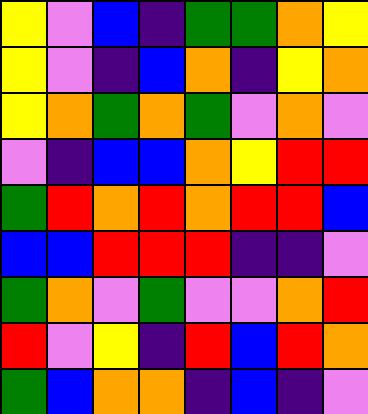[["yellow", "violet", "blue", "indigo", "green", "green", "orange", "yellow"], ["yellow", "violet", "indigo", "blue", "orange", "indigo", "yellow", "orange"], ["yellow", "orange", "green", "orange", "green", "violet", "orange", "violet"], ["violet", "indigo", "blue", "blue", "orange", "yellow", "red", "red"], ["green", "red", "orange", "red", "orange", "red", "red", "blue"], ["blue", "blue", "red", "red", "red", "indigo", "indigo", "violet"], ["green", "orange", "violet", "green", "violet", "violet", "orange", "red"], ["red", "violet", "yellow", "indigo", "red", "blue", "red", "orange"], ["green", "blue", "orange", "orange", "indigo", "blue", "indigo", "violet"]]